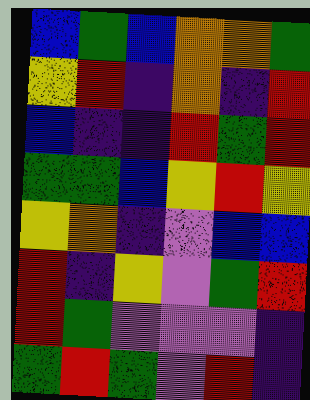[["blue", "green", "blue", "orange", "orange", "green"], ["yellow", "red", "indigo", "orange", "indigo", "red"], ["blue", "indigo", "indigo", "red", "green", "red"], ["green", "green", "blue", "yellow", "red", "yellow"], ["yellow", "orange", "indigo", "violet", "blue", "blue"], ["red", "indigo", "yellow", "violet", "green", "red"], ["red", "green", "violet", "violet", "violet", "indigo"], ["green", "red", "green", "violet", "red", "indigo"]]